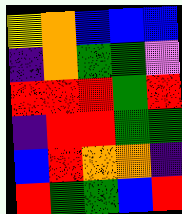[["yellow", "orange", "blue", "blue", "blue"], ["indigo", "orange", "green", "green", "violet"], ["red", "red", "red", "green", "red"], ["indigo", "red", "red", "green", "green"], ["blue", "red", "orange", "orange", "indigo"], ["red", "green", "green", "blue", "red"]]